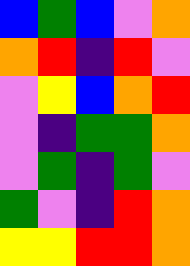[["blue", "green", "blue", "violet", "orange"], ["orange", "red", "indigo", "red", "violet"], ["violet", "yellow", "blue", "orange", "red"], ["violet", "indigo", "green", "green", "orange"], ["violet", "green", "indigo", "green", "violet"], ["green", "violet", "indigo", "red", "orange"], ["yellow", "yellow", "red", "red", "orange"]]